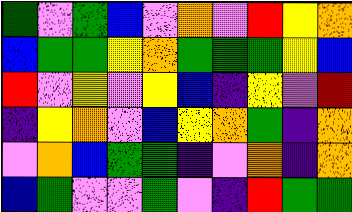[["green", "violet", "green", "blue", "violet", "orange", "violet", "red", "yellow", "orange"], ["blue", "green", "green", "yellow", "orange", "green", "green", "green", "yellow", "blue"], ["red", "violet", "yellow", "violet", "yellow", "blue", "indigo", "yellow", "violet", "red"], ["indigo", "yellow", "orange", "violet", "blue", "yellow", "orange", "green", "indigo", "orange"], ["violet", "orange", "blue", "green", "green", "indigo", "violet", "orange", "indigo", "orange"], ["blue", "green", "violet", "violet", "green", "violet", "indigo", "red", "green", "green"]]